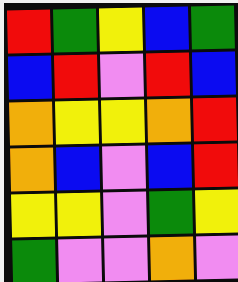[["red", "green", "yellow", "blue", "green"], ["blue", "red", "violet", "red", "blue"], ["orange", "yellow", "yellow", "orange", "red"], ["orange", "blue", "violet", "blue", "red"], ["yellow", "yellow", "violet", "green", "yellow"], ["green", "violet", "violet", "orange", "violet"]]